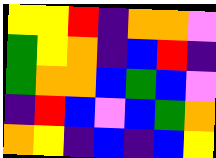[["yellow", "yellow", "red", "indigo", "orange", "orange", "violet"], ["green", "yellow", "orange", "indigo", "blue", "red", "indigo"], ["green", "orange", "orange", "blue", "green", "blue", "violet"], ["indigo", "red", "blue", "violet", "blue", "green", "orange"], ["orange", "yellow", "indigo", "blue", "indigo", "blue", "yellow"]]